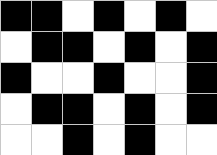[["black", "black", "white", "black", "white", "black", "white"], ["white", "black", "black", "white", "black", "white", "black"], ["black", "white", "white", "black", "white", "white", "black"], ["white", "black", "black", "white", "black", "white", "black"], ["white", "white", "black", "white", "black", "white", "white"]]